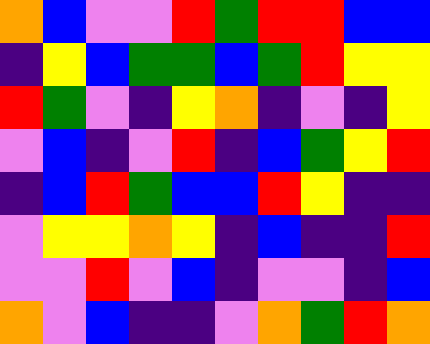[["orange", "blue", "violet", "violet", "red", "green", "red", "red", "blue", "blue"], ["indigo", "yellow", "blue", "green", "green", "blue", "green", "red", "yellow", "yellow"], ["red", "green", "violet", "indigo", "yellow", "orange", "indigo", "violet", "indigo", "yellow"], ["violet", "blue", "indigo", "violet", "red", "indigo", "blue", "green", "yellow", "red"], ["indigo", "blue", "red", "green", "blue", "blue", "red", "yellow", "indigo", "indigo"], ["violet", "yellow", "yellow", "orange", "yellow", "indigo", "blue", "indigo", "indigo", "red"], ["violet", "violet", "red", "violet", "blue", "indigo", "violet", "violet", "indigo", "blue"], ["orange", "violet", "blue", "indigo", "indigo", "violet", "orange", "green", "red", "orange"]]